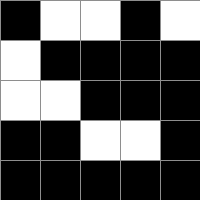[["black", "white", "white", "black", "white"], ["white", "black", "black", "black", "black"], ["white", "white", "black", "black", "black"], ["black", "black", "white", "white", "black"], ["black", "black", "black", "black", "black"]]